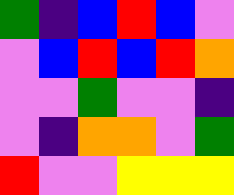[["green", "indigo", "blue", "red", "blue", "violet"], ["violet", "blue", "red", "blue", "red", "orange"], ["violet", "violet", "green", "violet", "violet", "indigo"], ["violet", "indigo", "orange", "orange", "violet", "green"], ["red", "violet", "violet", "yellow", "yellow", "yellow"]]